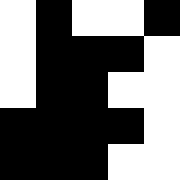[["white", "black", "white", "white", "black"], ["white", "black", "black", "black", "white"], ["white", "black", "black", "white", "white"], ["black", "black", "black", "black", "white"], ["black", "black", "black", "white", "white"]]